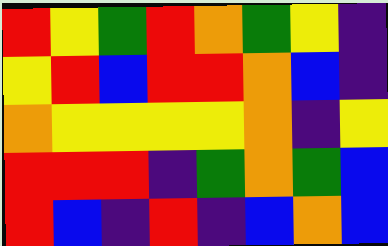[["red", "yellow", "green", "red", "orange", "green", "yellow", "indigo"], ["yellow", "red", "blue", "red", "red", "orange", "blue", "indigo"], ["orange", "yellow", "yellow", "yellow", "yellow", "orange", "indigo", "yellow"], ["red", "red", "red", "indigo", "green", "orange", "green", "blue"], ["red", "blue", "indigo", "red", "indigo", "blue", "orange", "blue"]]